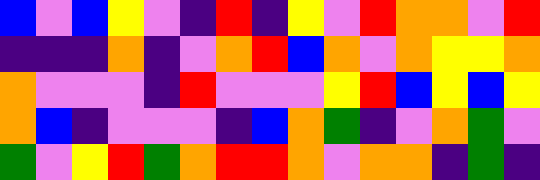[["blue", "violet", "blue", "yellow", "violet", "indigo", "red", "indigo", "yellow", "violet", "red", "orange", "orange", "violet", "red"], ["indigo", "indigo", "indigo", "orange", "indigo", "violet", "orange", "red", "blue", "orange", "violet", "orange", "yellow", "yellow", "orange"], ["orange", "violet", "violet", "violet", "indigo", "red", "violet", "violet", "violet", "yellow", "red", "blue", "yellow", "blue", "yellow"], ["orange", "blue", "indigo", "violet", "violet", "violet", "indigo", "blue", "orange", "green", "indigo", "violet", "orange", "green", "violet"], ["green", "violet", "yellow", "red", "green", "orange", "red", "red", "orange", "violet", "orange", "orange", "indigo", "green", "indigo"]]